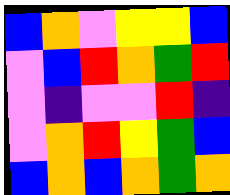[["blue", "orange", "violet", "yellow", "yellow", "blue"], ["violet", "blue", "red", "orange", "green", "red"], ["violet", "indigo", "violet", "violet", "red", "indigo"], ["violet", "orange", "red", "yellow", "green", "blue"], ["blue", "orange", "blue", "orange", "green", "orange"]]